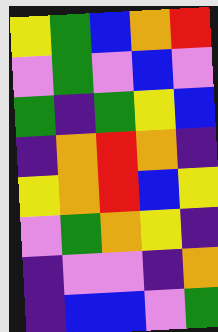[["yellow", "green", "blue", "orange", "red"], ["violet", "green", "violet", "blue", "violet"], ["green", "indigo", "green", "yellow", "blue"], ["indigo", "orange", "red", "orange", "indigo"], ["yellow", "orange", "red", "blue", "yellow"], ["violet", "green", "orange", "yellow", "indigo"], ["indigo", "violet", "violet", "indigo", "orange"], ["indigo", "blue", "blue", "violet", "green"]]